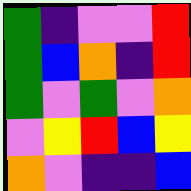[["green", "indigo", "violet", "violet", "red"], ["green", "blue", "orange", "indigo", "red"], ["green", "violet", "green", "violet", "orange"], ["violet", "yellow", "red", "blue", "yellow"], ["orange", "violet", "indigo", "indigo", "blue"]]